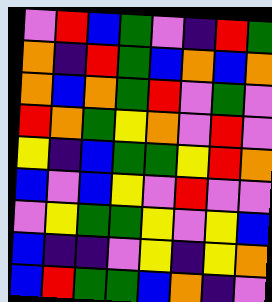[["violet", "red", "blue", "green", "violet", "indigo", "red", "green"], ["orange", "indigo", "red", "green", "blue", "orange", "blue", "orange"], ["orange", "blue", "orange", "green", "red", "violet", "green", "violet"], ["red", "orange", "green", "yellow", "orange", "violet", "red", "violet"], ["yellow", "indigo", "blue", "green", "green", "yellow", "red", "orange"], ["blue", "violet", "blue", "yellow", "violet", "red", "violet", "violet"], ["violet", "yellow", "green", "green", "yellow", "violet", "yellow", "blue"], ["blue", "indigo", "indigo", "violet", "yellow", "indigo", "yellow", "orange"], ["blue", "red", "green", "green", "blue", "orange", "indigo", "violet"]]